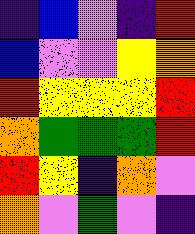[["indigo", "blue", "violet", "indigo", "red"], ["blue", "violet", "violet", "yellow", "orange"], ["red", "yellow", "yellow", "yellow", "red"], ["orange", "green", "green", "green", "red"], ["red", "yellow", "indigo", "orange", "violet"], ["orange", "violet", "green", "violet", "indigo"]]